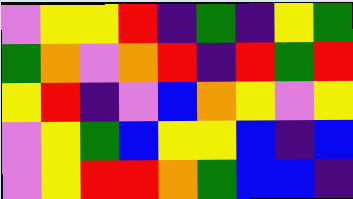[["violet", "yellow", "yellow", "red", "indigo", "green", "indigo", "yellow", "green"], ["green", "orange", "violet", "orange", "red", "indigo", "red", "green", "red"], ["yellow", "red", "indigo", "violet", "blue", "orange", "yellow", "violet", "yellow"], ["violet", "yellow", "green", "blue", "yellow", "yellow", "blue", "indigo", "blue"], ["violet", "yellow", "red", "red", "orange", "green", "blue", "blue", "indigo"]]